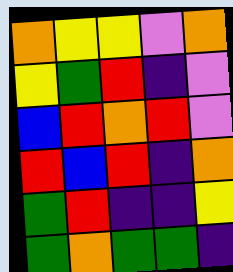[["orange", "yellow", "yellow", "violet", "orange"], ["yellow", "green", "red", "indigo", "violet"], ["blue", "red", "orange", "red", "violet"], ["red", "blue", "red", "indigo", "orange"], ["green", "red", "indigo", "indigo", "yellow"], ["green", "orange", "green", "green", "indigo"]]